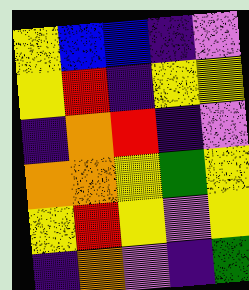[["yellow", "blue", "blue", "indigo", "violet"], ["yellow", "red", "indigo", "yellow", "yellow"], ["indigo", "orange", "red", "indigo", "violet"], ["orange", "orange", "yellow", "green", "yellow"], ["yellow", "red", "yellow", "violet", "yellow"], ["indigo", "orange", "violet", "indigo", "green"]]